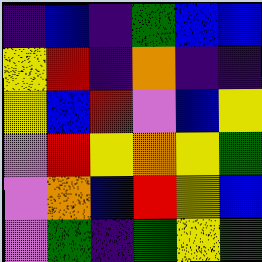[["indigo", "blue", "indigo", "green", "blue", "blue"], ["yellow", "red", "indigo", "orange", "indigo", "indigo"], ["yellow", "blue", "red", "violet", "blue", "yellow"], ["violet", "red", "yellow", "orange", "yellow", "green"], ["violet", "orange", "blue", "red", "yellow", "blue"], ["violet", "green", "indigo", "green", "yellow", "green"]]